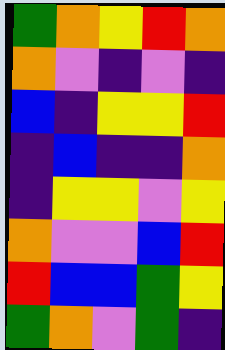[["green", "orange", "yellow", "red", "orange"], ["orange", "violet", "indigo", "violet", "indigo"], ["blue", "indigo", "yellow", "yellow", "red"], ["indigo", "blue", "indigo", "indigo", "orange"], ["indigo", "yellow", "yellow", "violet", "yellow"], ["orange", "violet", "violet", "blue", "red"], ["red", "blue", "blue", "green", "yellow"], ["green", "orange", "violet", "green", "indigo"]]